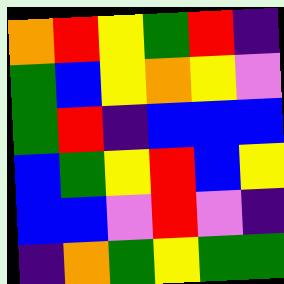[["orange", "red", "yellow", "green", "red", "indigo"], ["green", "blue", "yellow", "orange", "yellow", "violet"], ["green", "red", "indigo", "blue", "blue", "blue"], ["blue", "green", "yellow", "red", "blue", "yellow"], ["blue", "blue", "violet", "red", "violet", "indigo"], ["indigo", "orange", "green", "yellow", "green", "green"]]